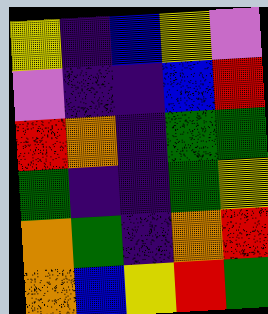[["yellow", "indigo", "blue", "yellow", "violet"], ["violet", "indigo", "indigo", "blue", "red"], ["red", "orange", "indigo", "green", "green"], ["green", "indigo", "indigo", "green", "yellow"], ["orange", "green", "indigo", "orange", "red"], ["orange", "blue", "yellow", "red", "green"]]